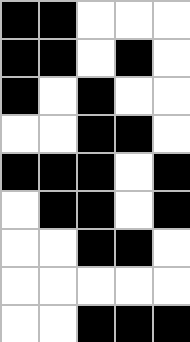[["black", "black", "white", "white", "white"], ["black", "black", "white", "black", "white"], ["black", "white", "black", "white", "white"], ["white", "white", "black", "black", "white"], ["black", "black", "black", "white", "black"], ["white", "black", "black", "white", "black"], ["white", "white", "black", "black", "white"], ["white", "white", "white", "white", "white"], ["white", "white", "black", "black", "black"]]